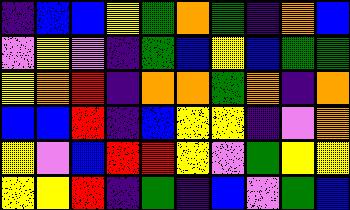[["indigo", "blue", "blue", "yellow", "green", "orange", "green", "indigo", "orange", "blue"], ["violet", "yellow", "violet", "indigo", "green", "blue", "yellow", "blue", "green", "green"], ["yellow", "orange", "red", "indigo", "orange", "orange", "green", "orange", "indigo", "orange"], ["blue", "blue", "red", "indigo", "blue", "yellow", "yellow", "indigo", "violet", "orange"], ["yellow", "violet", "blue", "red", "red", "yellow", "violet", "green", "yellow", "yellow"], ["yellow", "yellow", "red", "indigo", "green", "indigo", "blue", "violet", "green", "blue"]]